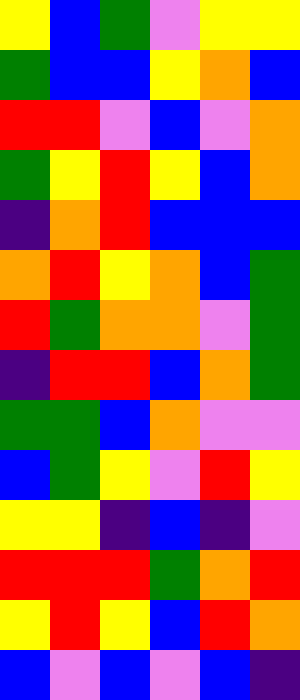[["yellow", "blue", "green", "violet", "yellow", "yellow"], ["green", "blue", "blue", "yellow", "orange", "blue"], ["red", "red", "violet", "blue", "violet", "orange"], ["green", "yellow", "red", "yellow", "blue", "orange"], ["indigo", "orange", "red", "blue", "blue", "blue"], ["orange", "red", "yellow", "orange", "blue", "green"], ["red", "green", "orange", "orange", "violet", "green"], ["indigo", "red", "red", "blue", "orange", "green"], ["green", "green", "blue", "orange", "violet", "violet"], ["blue", "green", "yellow", "violet", "red", "yellow"], ["yellow", "yellow", "indigo", "blue", "indigo", "violet"], ["red", "red", "red", "green", "orange", "red"], ["yellow", "red", "yellow", "blue", "red", "orange"], ["blue", "violet", "blue", "violet", "blue", "indigo"]]